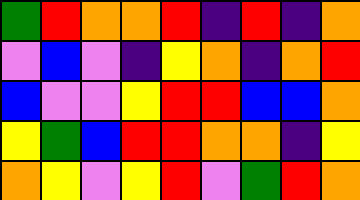[["green", "red", "orange", "orange", "red", "indigo", "red", "indigo", "orange"], ["violet", "blue", "violet", "indigo", "yellow", "orange", "indigo", "orange", "red"], ["blue", "violet", "violet", "yellow", "red", "red", "blue", "blue", "orange"], ["yellow", "green", "blue", "red", "red", "orange", "orange", "indigo", "yellow"], ["orange", "yellow", "violet", "yellow", "red", "violet", "green", "red", "orange"]]